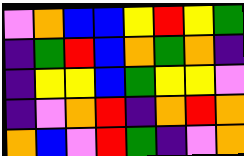[["violet", "orange", "blue", "blue", "yellow", "red", "yellow", "green"], ["indigo", "green", "red", "blue", "orange", "green", "orange", "indigo"], ["indigo", "yellow", "yellow", "blue", "green", "yellow", "yellow", "violet"], ["indigo", "violet", "orange", "red", "indigo", "orange", "red", "orange"], ["orange", "blue", "violet", "red", "green", "indigo", "violet", "orange"]]